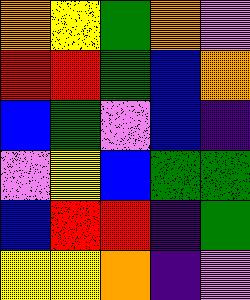[["orange", "yellow", "green", "orange", "violet"], ["red", "red", "green", "blue", "orange"], ["blue", "green", "violet", "blue", "indigo"], ["violet", "yellow", "blue", "green", "green"], ["blue", "red", "red", "indigo", "green"], ["yellow", "yellow", "orange", "indigo", "violet"]]